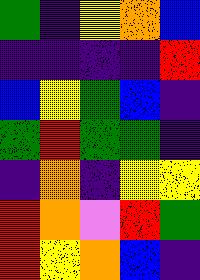[["green", "indigo", "yellow", "orange", "blue"], ["indigo", "indigo", "indigo", "indigo", "red"], ["blue", "yellow", "green", "blue", "indigo"], ["green", "red", "green", "green", "indigo"], ["indigo", "orange", "indigo", "yellow", "yellow"], ["red", "orange", "violet", "red", "green"], ["red", "yellow", "orange", "blue", "indigo"]]